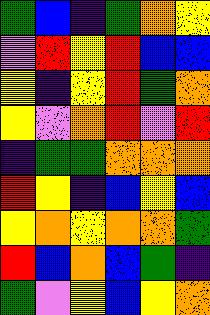[["green", "blue", "indigo", "green", "orange", "yellow"], ["violet", "red", "yellow", "red", "blue", "blue"], ["yellow", "indigo", "yellow", "red", "green", "orange"], ["yellow", "violet", "orange", "red", "violet", "red"], ["indigo", "green", "green", "orange", "orange", "orange"], ["red", "yellow", "indigo", "blue", "yellow", "blue"], ["yellow", "orange", "yellow", "orange", "orange", "green"], ["red", "blue", "orange", "blue", "green", "indigo"], ["green", "violet", "yellow", "blue", "yellow", "orange"]]